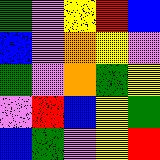[["green", "violet", "yellow", "red", "blue"], ["blue", "violet", "orange", "yellow", "violet"], ["green", "violet", "orange", "green", "yellow"], ["violet", "red", "blue", "yellow", "green"], ["blue", "green", "violet", "yellow", "red"]]